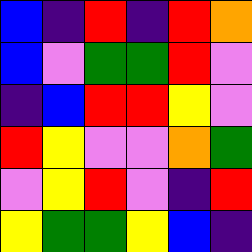[["blue", "indigo", "red", "indigo", "red", "orange"], ["blue", "violet", "green", "green", "red", "violet"], ["indigo", "blue", "red", "red", "yellow", "violet"], ["red", "yellow", "violet", "violet", "orange", "green"], ["violet", "yellow", "red", "violet", "indigo", "red"], ["yellow", "green", "green", "yellow", "blue", "indigo"]]